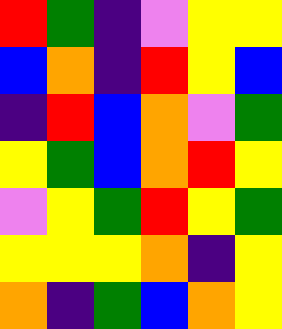[["red", "green", "indigo", "violet", "yellow", "yellow"], ["blue", "orange", "indigo", "red", "yellow", "blue"], ["indigo", "red", "blue", "orange", "violet", "green"], ["yellow", "green", "blue", "orange", "red", "yellow"], ["violet", "yellow", "green", "red", "yellow", "green"], ["yellow", "yellow", "yellow", "orange", "indigo", "yellow"], ["orange", "indigo", "green", "blue", "orange", "yellow"]]